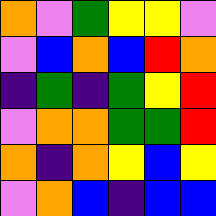[["orange", "violet", "green", "yellow", "yellow", "violet"], ["violet", "blue", "orange", "blue", "red", "orange"], ["indigo", "green", "indigo", "green", "yellow", "red"], ["violet", "orange", "orange", "green", "green", "red"], ["orange", "indigo", "orange", "yellow", "blue", "yellow"], ["violet", "orange", "blue", "indigo", "blue", "blue"]]